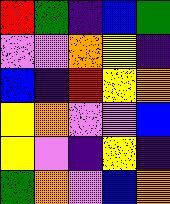[["red", "green", "indigo", "blue", "green"], ["violet", "violet", "orange", "yellow", "indigo"], ["blue", "indigo", "red", "yellow", "orange"], ["yellow", "orange", "violet", "violet", "blue"], ["yellow", "violet", "indigo", "yellow", "indigo"], ["green", "orange", "violet", "blue", "orange"]]